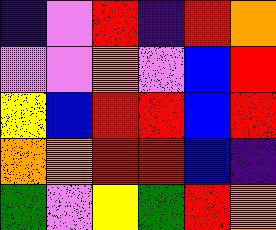[["indigo", "violet", "red", "indigo", "red", "orange"], ["violet", "violet", "orange", "violet", "blue", "red"], ["yellow", "blue", "red", "red", "blue", "red"], ["orange", "orange", "red", "red", "blue", "indigo"], ["green", "violet", "yellow", "green", "red", "orange"]]